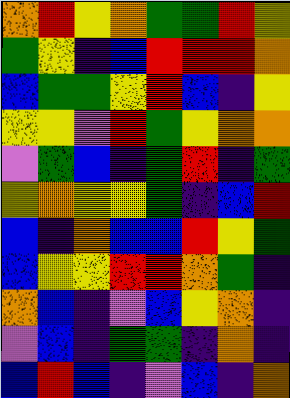[["orange", "red", "yellow", "orange", "green", "green", "red", "yellow"], ["green", "yellow", "indigo", "blue", "red", "red", "red", "orange"], ["blue", "green", "green", "yellow", "red", "blue", "indigo", "yellow"], ["yellow", "yellow", "violet", "red", "green", "yellow", "orange", "orange"], ["violet", "green", "blue", "indigo", "green", "red", "indigo", "green"], ["yellow", "orange", "yellow", "yellow", "green", "indigo", "blue", "red"], ["blue", "indigo", "orange", "blue", "blue", "red", "yellow", "green"], ["blue", "yellow", "yellow", "red", "red", "orange", "green", "indigo"], ["orange", "blue", "indigo", "violet", "blue", "yellow", "orange", "indigo"], ["violet", "blue", "indigo", "green", "green", "indigo", "orange", "indigo"], ["blue", "red", "blue", "indigo", "violet", "blue", "indigo", "orange"]]